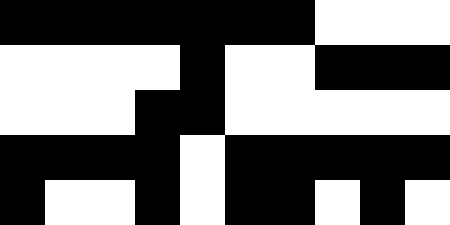[["black", "black", "black", "black", "black", "black", "black", "white", "white", "white"], ["white", "white", "white", "white", "black", "white", "white", "black", "black", "black"], ["white", "white", "white", "black", "black", "white", "white", "white", "white", "white"], ["black", "black", "black", "black", "white", "black", "black", "black", "black", "black"], ["black", "white", "white", "black", "white", "black", "black", "white", "black", "white"]]